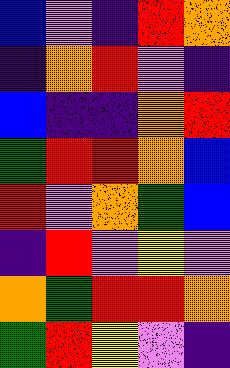[["blue", "violet", "indigo", "red", "orange"], ["indigo", "orange", "red", "violet", "indigo"], ["blue", "indigo", "indigo", "orange", "red"], ["green", "red", "red", "orange", "blue"], ["red", "violet", "orange", "green", "blue"], ["indigo", "red", "violet", "yellow", "violet"], ["orange", "green", "red", "red", "orange"], ["green", "red", "yellow", "violet", "indigo"]]